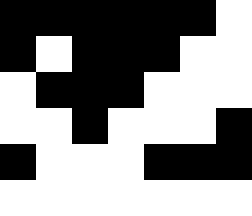[["black", "black", "black", "black", "black", "black", "white"], ["black", "white", "black", "black", "black", "white", "white"], ["white", "black", "black", "black", "white", "white", "white"], ["white", "white", "black", "white", "white", "white", "black"], ["black", "white", "white", "white", "black", "black", "black"], ["white", "white", "white", "white", "white", "white", "white"]]